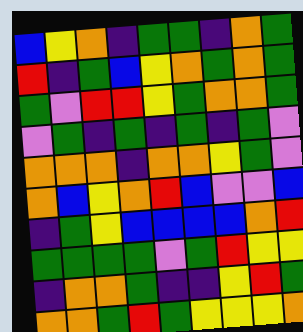[["blue", "yellow", "orange", "indigo", "green", "green", "indigo", "orange", "green"], ["red", "indigo", "green", "blue", "yellow", "orange", "green", "orange", "green"], ["green", "violet", "red", "red", "yellow", "green", "orange", "orange", "green"], ["violet", "green", "indigo", "green", "indigo", "green", "indigo", "green", "violet"], ["orange", "orange", "orange", "indigo", "orange", "orange", "yellow", "green", "violet"], ["orange", "blue", "yellow", "orange", "red", "blue", "violet", "violet", "blue"], ["indigo", "green", "yellow", "blue", "blue", "blue", "blue", "orange", "red"], ["green", "green", "green", "green", "violet", "green", "red", "yellow", "yellow"], ["indigo", "orange", "orange", "green", "indigo", "indigo", "yellow", "red", "green"], ["orange", "orange", "green", "red", "green", "yellow", "yellow", "yellow", "orange"]]